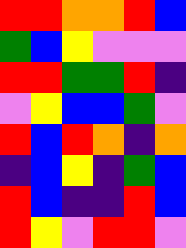[["red", "red", "orange", "orange", "red", "blue"], ["green", "blue", "yellow", "violet", "violet", "violet"], ["red", "red", "green", "green", "red", "indigo"], ["violet", "yellow", "blue", "blue", "green", "violet"], ["red", "blue", "red", "orange", "indigo", "orange"], ["indigo", "blue", "yellow", "indigo", "green", "blue"], ["red", "blue", "indigo", "indigo", "red", "blue"], ["red", "yellow", "violet", "red", "red", "violet"]]